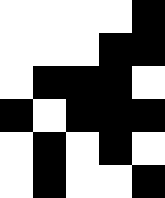[["white", "white", "white", "white", "black"], ["white", "white", "white", "black", "black"], ["white", "black", "black", "black", "white"], ["black", "white", "black", "black", "black"], ["white", "black", "white", "black", "white"], ["white", "black", "white", "white", "black"]]